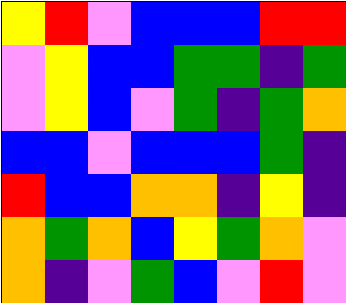[["yellow", "red", "violet", "blue", "blue", "blue", "red", "red"], ["violet", "yellow", "blue", "blue", "green", "green", "indigo", "green"], ["violet", "yellow", "blue", "violet", "green", "indigo", "green", "orange"], ["blue", "blue", "violet", "blue", "blue", "blue", "green", "indigo"], ["red", "blue", "blue", "orange", "orange", "indigo", "yellow", "indigo"], ["orange", "green", "orange", "blue", "yellow", "green", "orange", "violet"], ["orange", "indigo", "violet", "green", "blue", "violet", "red", "violet"]]